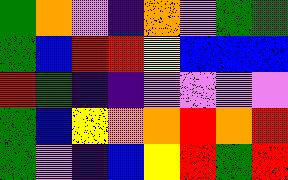[["green", "orange", "violet", "indigo", "orange", "violet", "green", "green"], ["green", "blue", "red", "red", "yellow", "blue", "blue", "blue"], ["red", "green", "indigo", "indigo", "violet", "violet", "violet", "violet"], ["green", "blue", "yellow", "orange", "orange", "red", "orange", "red"], ["green", "violet", "indigo", "blue", "yellow", "red", "green", "red"]]